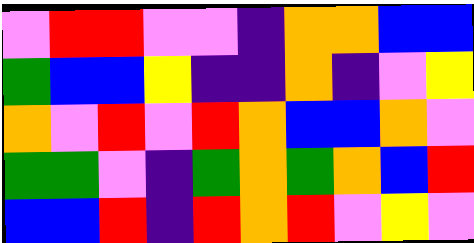[["violet", "red", "red", "violet", "violet", "indigo", "orange", "orange", "blue", "blue"], ["green", "blue", "blue", "yellow", "indigo", "indigo", "orange", "indigo", "violet", "yellow"], ["orange", "violet", "red", "violet", "red", "orange", "blue", "blue", "orange", "violet"], ["green", "green", "violet", "indigo", "green", "orange", "green", "orange", "blue", "red"], ["blue", "blue", "red", "indigo", "red", "orange", "red", "violet", "yellow", "violet"]]